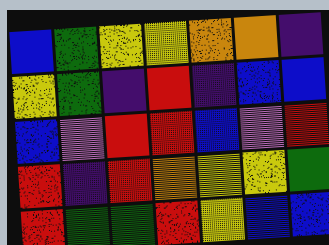[["blue", "green", "yellow", "yellow", "orange", "orange", "indigo"], ["yellow", "green", "indigo", "red", "indigo", "blue", "blue"], ["blue", "violet", "red", "red", "blue", "violet", "red"], ["red", "indigo", "red", "orange", "yellow", "yellow", "green"], ["red", "green", "green", "red", "yellow", "blue", "blue"]]